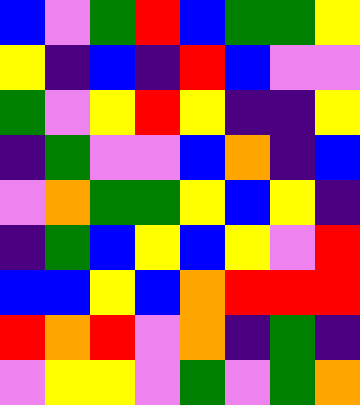[["blue", "violet", "green", "red", "blue", "green", "green", "yellow"], ["yellow", "indigo", "blue", "indigo", "red", "blue", "violet", "violet"], ["green", "violet", "yellow", "red", "yellow", "indigo", "indigo", "yellow"], ["indigo", "green", "violet", "violet", "blue", "orange", "indigo", "blue"], ["violet", "orange", "green", "green", "yellow", "blue", "yellow", "indigo"], ["indigo", "green", "blue", "yellow", "blue", "yellow", "violet", "red"], ["blue", "blue", "yellow", "blue", "orange", "red", "red", "red"], ["red", "orange", "red", "violet", "orange", "indigo", "green", "indigo"], ["violet", "yellow", "yellow", "violet", "green", "violet", "green", "orange"]]